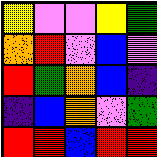[["yellow", "violet", "violet", "yellow", "green"], ["orange", "red", "violet", "blue", "violet"], ["red", "green", "orange", "blue", "indigo"], ["indigo", "blue", "orange", "violet", "green"], ["red", "red", "blue", "red", "red"]]